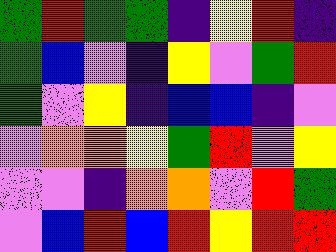[["green", "red", "green", "green", "indigo", "yellow", "red", "indigo"], ["green", "blue", "violet", "indigo", "yellow", "violet", "green", "red"], ["green", "violet", "yellow", "indigo", "blue", "blue", "indigo", "violet"], ["violet", "orange", "orange", "yellow", "green", "red", "violet", "yellow"], ["violet", "violet", "indigo", "orange", "orange", "violet", "red", "green"], ["violet", "blue", "red", "blue", "red", "yellow", "red", "red"]]